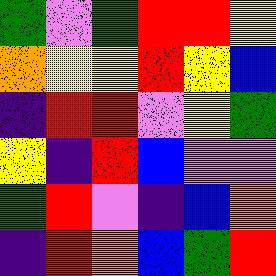[["green", "violet", "green", "red", "red", "yellow"], ["orange", "yellow", "yellow", "red", "yellow", "blue"], ["indigo", "red", "red", "violet", "yellow", "green"], ["yellow", "indigo", "red", "blue", "violet", "violet"], ["green", "red", "violet", "indigo", "blue", "orange"], ["indigo", "red", "orange", "blue", "green", "red"]]